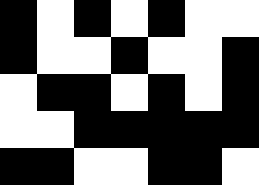[["black", "white", "black", "white", "black", "white", "white"], ["black", "white", "white", "black", "white", "white", "black"], ["white", "black", "black", "white", "black", "white", "black"], ["white", "white", "black", "black", "black", "black", "black"], ["black", "black", "white", "white", "black", "black", "white"]]